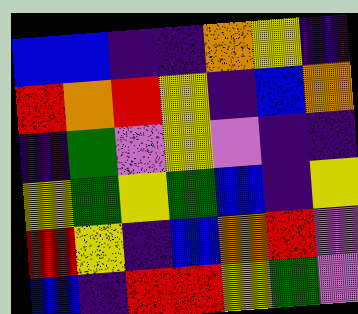[["blue", "blue", "indigo", "indigo", "orange", "yellow", "indigo"], ["red", "orange", "red", "yellow", "indigo", "blue", "orange"], ["indigo", "green", "violet", "yellow", "violet", "indigo", "indigo"], ["yellow", "green", "yellow", "green", "blue", "indigo", "yellow"], ["red", "yellow", "indigo", "blue", "orange", "red", "violet"], ["blue", "indigo", "red", "red", "yellow", "green", "violet"]]